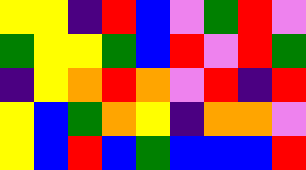[["yellow", "yellow", "indigo", "red", "blue", "violet", "green", "red", "violet"], ["green", "yellow", "yellow", "green", "blue", "red", "violet", "red", "green"], ["indigo", "yellow", "orange", "red", "orange", "violet", "red", "indigo", "red"], ["yellow", "blue", "green", "orange", "yellow", "indigo", "orange", "orange", "violet"], ["yellow", "blue", "red", "blue", "green", "blue", "blue", "blue", "red"]]